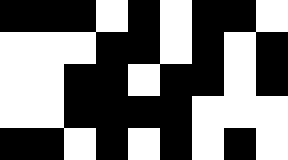[["black", "black", "black", "white", "black", "white", "black", "black", "white"], ["white", "white", "white", "black", "black", "white", "black", "white", "black"], ["white", "white", "black", "black", "white", "black", "black", "white", "black"], ["white", "white", "black", "black", "black", "black", "white", "white", "white"], ["black", "black", "white", "black", "white", "black", "white", "black", "white"]]